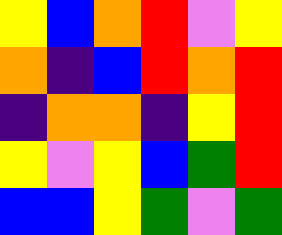[["yellow", "blue", "orange", "red", "violet", "yellow"], ["orange", "indigo", "blue", "red", "orange", "red"], ["indigo", "orange", "orange", "indigo", "yellow", "red"], ["yellow", "violet", "yellow", "blue", "green", "red"], ["blue", "blue", "yellow", "green", "violet", "green"]]